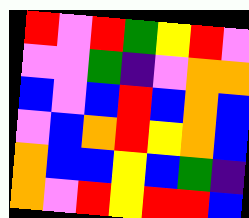[["red", "violet", "red", "green", "yellow", "red", "violet"], ["violet", "violet", "green", "indigo", "violet", "orange", "orange"], ["blue", "violet", "blue", "red", "blue", "orange", "blue"], ["violet", "blue", "orange", "red", "yellow", "orange", "blue"], ["orange", "blue", "blue", "yellow", "blue", "green", "indigo"], ["orange", "violet", "red", "yellow", "red", "red", "blue"]]